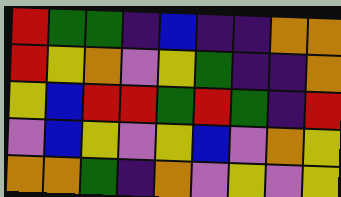[["red", "green", "green", "indigo", "blue", "indigo", "indigo", "orange", "orange"], ["red", "yellow", "orange", "violet", "yellow", "green", "indigo", "indigo", "orange"], ["yellow", "blue", "red", "red", "green", "red", "green", "indigo", "red"], ["violet", "blue", "yellow", "violet", "yellow", "blue", "violet", "orange", "yellow"], ["orange", "orange", "green", "indigo", "orange", "violet", "yellow", "violet", "yellow"]]